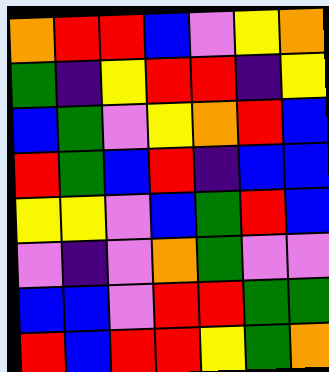[["orange", "red", "red", "blue", "violet", "yellow", "orange"], ["green", "indigo", "yellow", "red", "red", "indigo", "yellow"], ["blue", "green", "violet", "yellow", "orange", "red", "blue"], ["red", "green", "blue", "red", "indigo", "blue", "blue"], ["yellow", "yellow", "violet", "blue", "green", "red", "blue"], ["violet", "indigo", "violet", "orange", "green", "violet", "violet"], ["blue", "blue", "violet", "red", "red", "green", "green"], ["red", "blue", "red", "red", "yellow", "green", "orange"]]